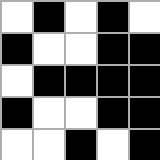[["white", "black", "white", "black", "white"], ["black", "white", "white", "black", "black"], ["white", "black", "black", "black", "black"], ["black", "white", "white", "black", "black"], ["white", "white", "black", "white", "black"]]